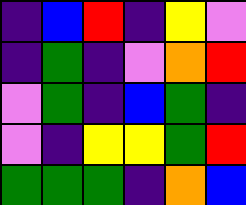[["indigo", "blue", "red", "indigo", "yellow", "violet"], ["indigo", "green", "indigo", "violet", "orange", "red"], ["violet", "green", "indigo", "blue", "green", "indigo"], ["violet", "indigo", "yellow", "yellow", "green", "red"], ["green", "green", "green", "indigo", "orange", "blue"]]